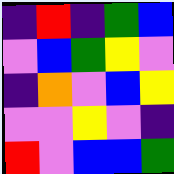[["indigo", "red", "indigo", "green", "blue"], ["violet", "blue", "green", "yellow", "violet"], ["indigo", "orange", "violet", "blue", "yellow"], ["violet", "violet", "yellow", "violet", "indigo"], ["red", "violet", "blue", "blue", "green"]]